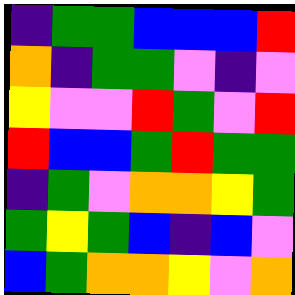[["indigo", "green", "green", "blue", "blue", "blue", "red"], ["orange", "indigo", "green", "green", "violet", "indigo", "violet"], ["yellow", "violet", "violet", "red", "green", "violet", "red"], ["red", "blue", "blue", "green", "red", "green", "green"], ["indigo", "green", "violet", "orange", "orange", "yellow", "green"], ["green", "yellow", "green", "blue", "indigo", "blue", "violet"], ["blue", "green", "orange", "orange", "yellow", "violet", "orange"]]